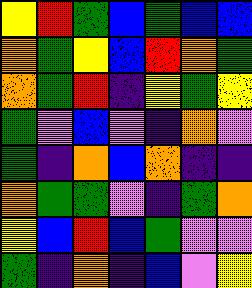[["yellow", "red", "green", "blue", "green", "blue", "blue"], ["orange", "green", "yellow", "blue", "red", "orange", "green"], ["orange", "green", "red", "indigo", "yellow", "green", "yellow"], ["green", "violet", "blue", "violet", "indigo", "orange", "violet"], ["green", "indigo", "orange", "blue", "orange", "indigo", "indigo"], ["orange", "green", "green", "violet", "indigo", "green", "orange"], ["yellow", "blue", "red", "blue", "green", "violet", "violet"], ["green", "indigo", "orange", "indigo", "blue", "violet", "yellow"]]